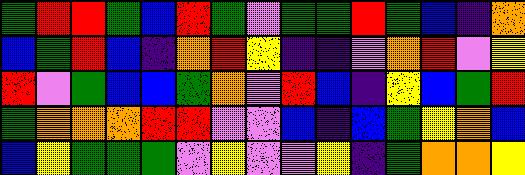[["green", "red", "red", "green", "blue", "red", "green", "violet", "green", "green", "red", "green", "blue", "indigo", "orange"], ["blue", "green", "red", "blue", "indigo", "orange", "red", "yellow", "indigo", "indigo", "violet", "orange", "red", "violet", "yellow"], ["red", "violet", "green", "blue", "blue", "green", "orange", "violet", "red", "blue", "indigo", "yellow", "blue", "green", "red"], ["green", "orange", "orange", "orange", "red", "red", "violet", "violet", "blue", "indigo", "blue", "green", "yellow", "orange", "blue"], ["blue", "yellow", "green", "green", "green", "violet", "yellow", "violet", "violet", "yellow", "indigo", "green", "orange", "orange", "yellow"]]